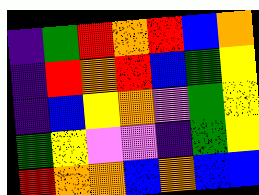[["indigo", "green", "red", "orange", "red", "blue", "orange"], ["indigo", "red", "orange", "red", "blue", "green", "yellow"], ["indigo", "blue", "yellow", "orange", "violet", "green", "yellow"], ["green", "yellow", "violet", "violet", "indigo", "green", "yellow"], ["red", "orange", "orange", "blue", "orange", "blue", "blue"]]